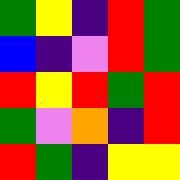[["green", "yellow", "indigo", "red", "green"], ["blue", "indigo", "violet", "red", "green"], ["red", "yellow", "red", "green", "red"], ["green", "violet", "orange", "indigo", "red"], ["red", "green", "indigo", "yellow", "yellow"]]